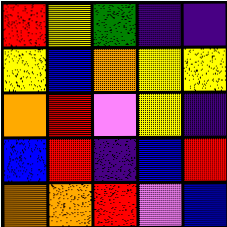[["red", "yellow", "green", "indigo", "indigo"], ["yellow", "blue", "orange", "yellow", "yellow"], ["orange", "red", "violet", "yellow", "indigo"], ["blue", "red", "indigo", "blue", "red"], ["orange", "orange", "red", "violet", "blue"]]